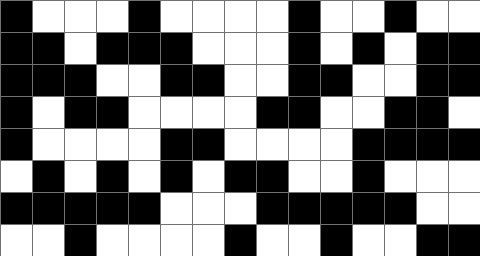[["black", "white", "white", "white", "black", "white", "white", "white", "white", "black", "white", "white", "black", "white", "white"], ["black", "black", "white", "black", "black", "black", "white", "white", "white", "black", "white", "black", "white", "black", "black"], ["black", "black", "black", "white", "white", "black", "black", "white", "white", "black", "black", "white", "white", "black", "black"], ["black", "white", "black", "black", "white", "white", "white", "white", "black", "black", "white", "white", "black", "black", "white"], ["black", "white", "white", "white", "white", "black", "black", "white", "white", "white", "white", "black", "black", "black", "black"], ["white", "black", "white", "black", "white", "black", "white", "black", "black", "white", "white", "black", "white", "white", "white"], ["black", "black", "black", "black", "black", "white", "white", "white", "black", "black", "black", "black", "black", "white", "white"], ["white", "white", "black", "white", "white", "white", "white", "black", "white", "white", "black", "white", "white", "black", "black"]]